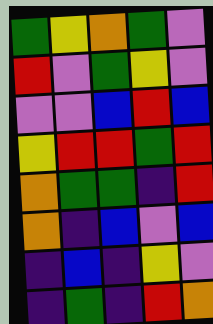[["green", "yellow", "orange", "green", "violet"], ["red", "violet", "green", "yellow", "violet"], ["violet", "violet", "blue", "red", "blue"], ["yellow", "red", "red", "green", "red"], ["orange", "green", "green", "indigo", "red"], ["orange", "indigo", "blue", "violet", "blue"], ["indigo", "blue", "indigo", "yellow", "violet"], ["indigo", "green", "indigo", "red", "orange"]]